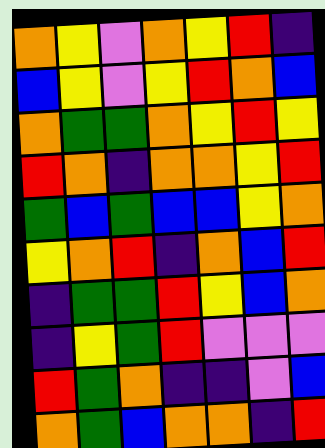[["orange", "yellow", "violet", "orange", "yellow", "red", "indigo"], ["blue", "yellow", "violet", "yellow", "red", "orange", "blue"], ["orange", "green", "green", "orange", "yellow", "red", "yellow"], ["red", "orange", "indigo", "orange", "orange", "yellow", "red"], ["green", "blue", "green", "blue", "blue", "yellow", "orange"], ["yellow", "orange", "red", "indigo", "orange", "blue", "red"], ["indigo", "green", "green", "red", "yellow", "blue", "orange"], ["indigo", "yellow", "green", "red", "violet", "violet", "violet"], ["red", "green", "orange", "indigo", "indigo", "violet", "blue"], ["orange", "green", "blue", "orange", "orange", "indigo", "red"]]